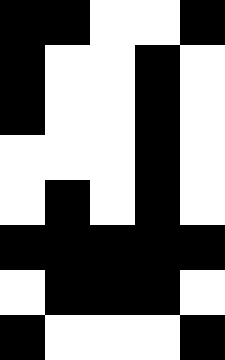[["black", "black", "white", "white", "black"], ["black", "white", "white", "black", "white"], ["black", "white", "white", "black", "white"], ["white", "white", "white", "black", "white"], ["white", "black", "white", "black", "white"], ["black", "black", "black", "black", "black"], ["white", "black", "black", "black", "white"], ["black", "white", "white", "white", "black"]]